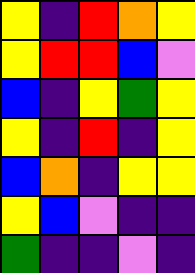[["yellow", "indigo", "red", "orange", "yellow"], ["yellow", "red", "red", "blue", "violet"], ["blue", "indigo", "yellow", "green", "yellow"], ["yellow", "indigo", "red", "indigo", "yellow"], ["blue", "orange", "indigo", "yellow", "yellow"], ["yellow", "blue", "violet", "indigo", "indigo"], ["green", "indigo", "indigo", "violet", "indigo"]]